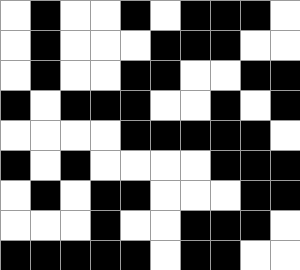[["white", "black", "white", "white", "black", "white", "black", "black", "black", "white"], ["white", "black", "white", "white", "white", "black", "black", "black", "white", "white"], ["white", "black", "white", "white", "black", "black", "white", "white", "black", "black"], ["black", "white", "black", "black", "black", "white", "white", "black", "white", "black"], ["white", "white", "white", "white", "black", "black", "black", "black", "black", "white"], ["black", "white", "black", "white", "white", "white", "white", "black", "black", "black"], ["white", "black", "white", "black", "black", "white", "white", "white", "black", "black"], ["white", "white", "white", "black", "white", "white", "black", "black", "black", "white"], ["black", "black", "black", "black", "black", "white", "black", "black", "white", "white"]]